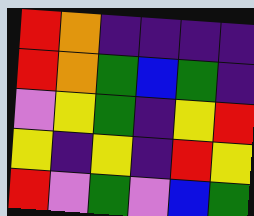[["red", "orange", "indigo", "indigo", "indigo", "indigo"], ["red", "orange", "green", "blue", "green", "indigo"], ["violet", "yellow", "green", "indigo", "yellow", "red"], ["yellow", "indigo", "yellow", "indigo", "red", "yellow"], ["red", "violet", "green", "violet", "blue", "green"]]